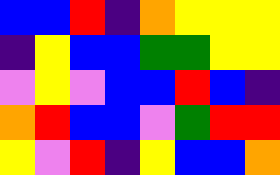[["blue", "blue", "red", "indigo", "orange", "yellow", "yellow", "yellow"], ["indigo", "yellow", "blue", "blue", "green", "green", "yellow", "yellow"], ["violet", "yellow", "violet", "blue", "blue", "red", "blue", "indigo"], ["orange", "red", "blue", "blue", "violet", "green", "red", "red"], ["yellow", "violet", "red", "indigo", "yellow", "blue", "blue", "orange"]]